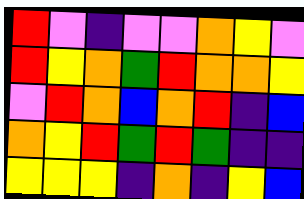[["red", "violet", "indigo", "violet", "violet", "orange", "yellow", "violet"], ["red", "yellow", "orange", "green", "red", "orange", "orange", "yellow"], ["violet", "red", "orange", "blue", "orange", "red", "indigo", "blue"], ["orange", "yellow", "red", "green", "red", "green", "indigo", "indigo"], ["yellow", "yellow", "yellow", "indigo", "orange", "indigo", "yellow", "blue"]]